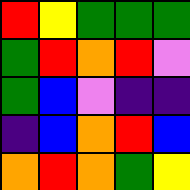[["red", "yellow", "green", "green", "green"], ["green", "red", "orange", "red", "violet"], ["green", "blue", "violet", "indigo", "indigo"], ["indigo", "blue", "orange", "red", "blue"], ["orange", "red", "orange", "green", "yellow"]]